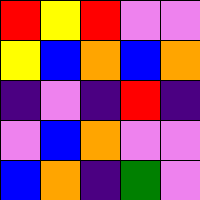[["red", "yellow", "red", "violet", "violet"], ["yellow", "blue", "orange", "blue", "orange"], ["indigo", "violet", "indigo", "red", "indigo"], ["violet", "blue", "orange", "violet", "violet"], ["blue", "orange", "indigo", "green", "violet"]]